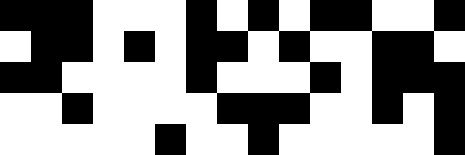[["black", "black", "black", "white", "white", "white", "black", "white", "black", "white", "black", "black", "white", "white", "black"], ["white", "black", "black", "white", "black", "white", "black", "black", "white", "black", "white", "white", "black", "black", "white"], ["black", "black", "white", "white", "white", "white", "black", "white", "white", "white", "black", "white", "black", "black", "black"], ["white", "white", "black", "white", "white", "white", "white", "black", "black", "black", "white", "white", "black", "white", "black"], ["white", "white", "white", "white", "white", "black", "white", "white", "black", "white", "white", "white", "white", "white", "black"]]